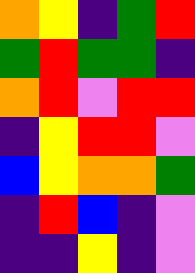[["orange", "yellow", "indigo", "green", "red"], ["green", "red", "green", "green", "indigo"], ["orange", "red", "violet", "red", "red"], ["indigo", "yellow", "red", "red", "violet"], ["blue", "yellow", "orange", "orange", "green"], ["indigo", "red", "blue", "indigo", "violet"], ["indigo", "indigo", "yellow", "indigo", "violet"]]